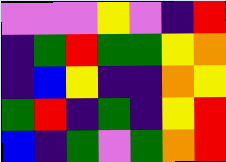[["violet", "violet", "violet", "yellow", "violet", "indigo", "red"], ["indigo", "green", "red", "green", "green", "yellow", "orange"], ["indigo", "blue", "yellow", "indigo", "indigo", "orange", "yellow"], ["green", "red", "indigo", "green", "indigo", "yellow", "red"], ["blue", "indigo", "green", "violet", "green", "orange", "red"]]